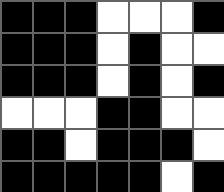[["black", "black", "black", "white", "white", "white", "black"], ["black", "black", "black", "white", "black", "white", "white"], ["black", "black", "black", "white", "black", "white", "black"], ["white", "white", "white", "black", "black", "white", "white"], ["black", "black", "white", "black", "black", "black", "white"], ["black", "black", "black", "black", "black", "white", "black"]]